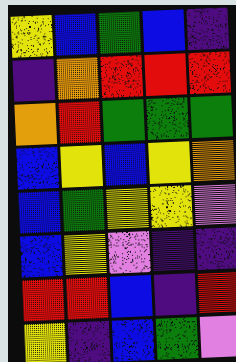[["yellow", "blue", "green", "blue", "indigo"], ["indigo", "orange", "red", "red", "red"], ["orange", "red", "green", "green", "green"], ["blue", "yellow", "blue", "yellow", "orange"], ["blue", "green", "yellow", "yellow", "violet"], ["blue", "yellow", "violet", "indigo", "indigo"], ["red", "red", "blue", "indigo", "red"], ["yellow", "indigo", "blue", "green", "violet"]]